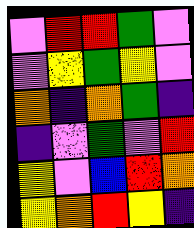[["violet", "red", "red", "green", "violet"], ["violet", "yellow", "green", "yellow", "violet"], ["orange", "indigo", "orange", "green", "indigo"], ["indigo", "violet", "green", "violet", "red"], ["yellow", "violet", "blue", "red", "orange"], ["yellow", "orange", "red", "yellow", "indigo"]]